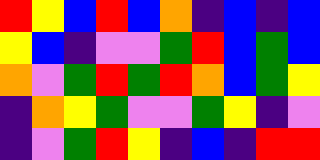[["red", "yellow", "blue", "red", "blue", "orange", "indigo", "blue", "indigo", "blue"], ["yellow", "blue", "indigo", "violet", "violet", "green", "red", "blue", "green", "blue"], ["orange", "violet", "green", "red", "green", "red", "orange", "blue", "green", "yellow"], ["indigo", "orange", "yellow", "green", "violet", "violet", "green", "yellow", "indigo", "violet"], ["indigo", "violet", "green", "red", "yellow", "indigo", "blue", "indigo", "red", "red"]]